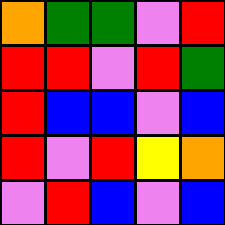[["orange", "green", "green", "violet", "red"], ["red", "red", "violet", "red", "green"], ["red", "blue", "blue", "violet", "blue"], ["red", "violet", "red", "yellow", "orange"], ["violet", "red", "blue", "violet", "blue"]]